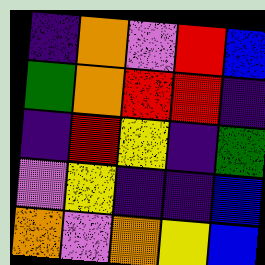[["indigo", "orange", "violet", "red", "blue"], ["green", "orange", "red", "red", "indigo"], ["indigo", "red", "yellow", "indigo", "green"], ["violet", "yellow", "indigo", "indigo", "blue"], ["orange", "violet", "orange", "yellow", "blue"]]